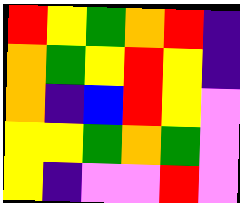[["red", "yellow", "green", "orange", "red", "indigo"], ["orange", "green", "yellow", "red", "yellow", "indigo"], ["orange", "indigo", "blue", "red", "yellow", "violet"], ["yellow", "yellow", "green", "orange", "green", "violet"], ["yellow", "indigo", "violet", "violet", "red", "violet"]]